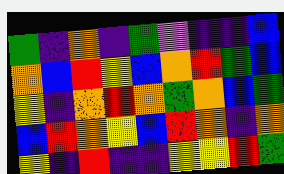[["green", "indigo", "orange", "indigo", "green", "violet", "indigo", "indigo", "blue"], ["orange", "blue", "red", "yellow", "blue", "orange", "red", "green", "blue"], ["yellow", "indigo", "orange", "red", "orange", "green", "orange", "blue", "green"], ["blue", "red", "orange", "yellow", "blue", "red", "orange", "indigo", "orange"], ["yellow", "indigo", "red", "indigo", "indigo", "yellow", "yellow", "red", "green"]]